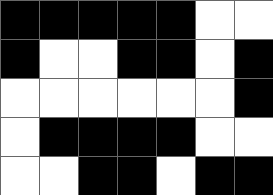[["black", "black", "black", "black", "black", "white", "white"], ["black", "white", "white", "black", "black", "white", "black"], ["white", "white", "white", "white", "white", "white", "black"], ["white", "black", "black", "black", "black", "white", "white"], ["white", "white", "black", "black", "white", "black", "black"]]